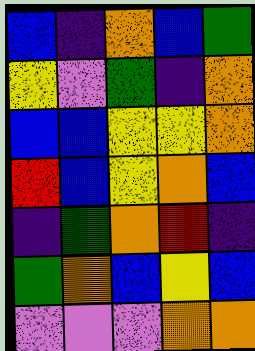[["blue", "indigo", "orange", "blue", "green"], ["yellow", "violet", "green", "indigo", "orange"], ["blue", "blue", "yellow", "yellow", "orange"], ["red", "blue", "yellow", "orange", "blue"], ["indigo", "green", "orange", "red", "indigo"], ["green", "orange", "blue", "yellow", "blue"], ["violet", "violet", "violet", "orange", "orange"]]